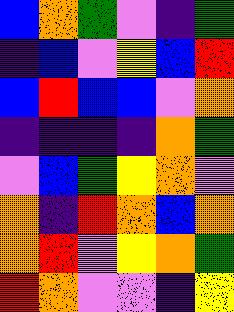[["blue", "orange", "green", "violet", "indigo", "green"], ["indigo", "blue", "violet", "yellow", "blue", "red"], ["blue", "red", "blue", "blue", "violet", "orange"], ["indigo", "indigo", "indigo", "indigo", "orange", "green"], ["violet", "blue", "green", "yellow", "orange", "violet"], ["orange", "indigo", "red", "orange", "blue", "orange"], ["orange", "red", "violet", "yellow", "orange", "green"], ["red", "orange", "violet", "violet", "indigo", "yellow"]]